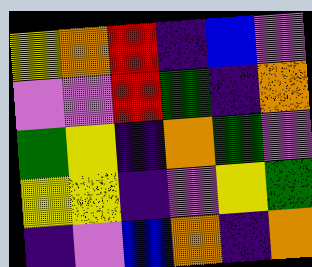[["yellow", "orange", "red", "indigo", "blue", "violet"], ["violet", "violet", "red", "green", "indigo", "orange"], ["green", "yellow", "indigo", "orange", "green", "violet"], ["yellow", "yellow", "indigo", "violet", "yellow", "green"], ["indigo", "violet", "blue", "orange", "indigo", "orange"]]